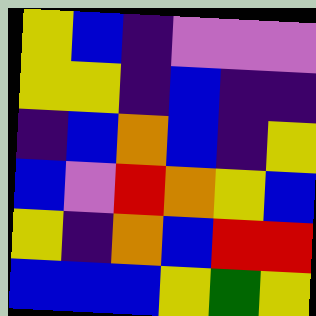[["yellow", "blue", "indigo", "violet", "violet", "violet"], ["yellow", "yellow", "indigo", "blue", "indigo", "indigo"], ["indigo", "blue", "orange", "blue", "indigo", "yellow"], ["blue", "violet", "red", "orange", "yellow", "blue"], ["yellow", "indigo", "orange", "blue", "red", "red"], ["blue", "blue", "blue", "yellow", "green", "yellow"]]